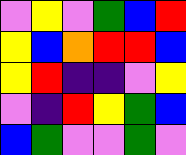[["violet", "yellow", "violet", "green", "blue", "red"], ["yellow", "blue", "orange", "red", "red", "blue"], ["yellow", "red", "indigo", "indigo", "violet", "yellow"], ["violet", "indigo", "red", "yellow", "green", "blue"], ["blue", "green", "violet", "violet", "green", "violet"]]